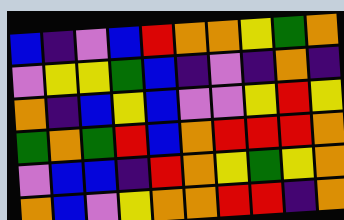[["blue", "indigo", "violet", "blue", "red", "orange", "orange", "yellow", "green", "orange"], ["violet", "yellow", "yellow", "green", "blue", "indigo", "violet", "indigo", "orange", "indigo"], ["orange", "indigo", "blue", "yellow", "blue", "violet", "violet", "yellow", "red", "yellow"], ["green", "orange", "green", "red", "blue", "orange", "red", "red", "red", "orange"], ["violet", "blue", "blue", "indigo", "red", "orange", "yellow", "green", "yellow", "orange"], ["orange", "blue", "violet", "yellow", "orange", "orange", "red", "red", "indigo", "orange"]]